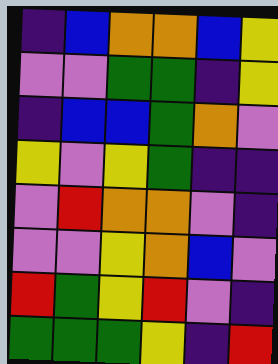[["indigo", "blue", "orange", "orange", "blue", "yellow"], ["violet", "violet", "green", "green", "indigo", "yellow"], ["indigo", "blue", "blue", "green", "orange", "violet"], ["yellow", "violet", "yellow", "green", "indigo", "indigo"], ["violet", "red", "orange", "orange", "violet", "indigo"], ["violet", "violet", "yellow", "orange", "blue", "violet"], ["red", "green", "yellow", "red", "violet", "indigo"], ["green", "green", "green", "yellow", "indigo", "red"]]